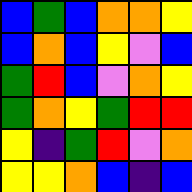[["blue", "green", "blue", "orange", "orange", "yellow"], ["blue", "orange", "blue", "yellow", "violet", "blue"], ["green", "red", "blue", "violet", "orange", "yellow"], ["green", "orange", "yellow", "green", "red", "red"], ["yellow", "indigo", "green", "red", "violet", "orange"], ["yellow", "yellow", "orange", "blue", "indigo", "blue"]]